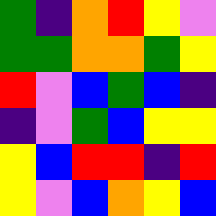[["green", "indigo", "orange", "red", "yellow", "violet"], ["green", "green", "orange", "orange", "green", "yellow"], ["red", "violet", "blue", "green", "blue", "indigo"], ["indigo", "violet", "green", "blue", "yellow", "yellow"], ["yellow", "blue", "red", "red", "indigo", "red"], ["yellow", "violet", "blue", "orange", "yellow", "blue"]]